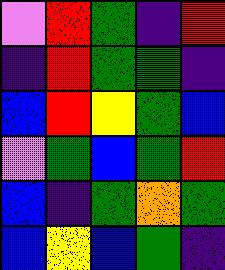[["violet", "red", "green", "indigo", "red"], ["indigo", "red", "green", "green", "indigo"], ["blue", "red", "yellow", "green", "blue"], ["violet", "green", "blue", "green", "red"], ["blue", "indigo", "green", "orange", "green"], ["blue", "yellow", "blue", "green", "indigo"]]